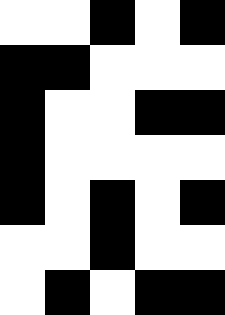[["white", "white", "black", "white", "black"], ["black", "black", "white", "white", "white"], ["black", "white", "white", "black", "black"], ["black", "white", "white", "white", "white"], ["black", "white", "black", "white", "black"], ["white", "white", "black", "white", "white"], ["white", "black", "white", "black", "black"]]